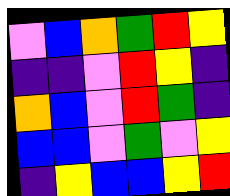[["violet", "blue", "orange", "green", "red", "yellow"], ["indigo", "indigo", "violet", "red", "yellow", "indigo"], ["orange", "blue", "violet", "red", "green", "indigo"], ["blue", "blue", "violet", "green", "violet", "yellow"], ["indigo", "yellow", "blue", "blue", "yellow", "red"]]